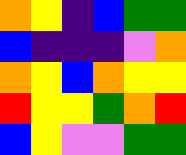[["orange", "yellow", "indigo", "blue", "green", "green"], ["blue", "indigo", "indigo", "indigo", "violet", "orange"], ["orange", "yellow", "blue", "orange", "yellow", "yellow"], ["red", "yellow", "yellow", "green", "orange", "red"], ["blue", "yellow", "violet", "violet", "green", "green"]]